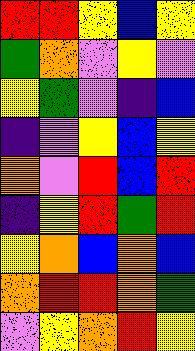[["red", "red", "yellow", "blue", "yellow"], ["green", "orange", "violet", "yellow", "violet"], ["yellow", "green", "violet", "indigo", "blue"], ["indigo", "violet", "yellow", "blue", "yellow"], ["orange", "violet", "red", "blue", "red"], ["indigo", "yellow", "red", "green", "red"], ["yellow", "orange", "blue", "orange", "blue"], ["orange", "red", "red", "orange", "green"], ["violet", "yellow", "orange", "red", "yellow"]]